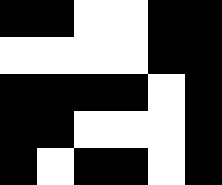[["black", "black", "white", "white", "black", "black"], ["white", "white", "white", "white", "black", "black"], ["black", "black", "black", "black", "white", "black"], ["black", "black", "white", "white", "white", "black"], ["black", "white", "black", "black", "white", "black"]]